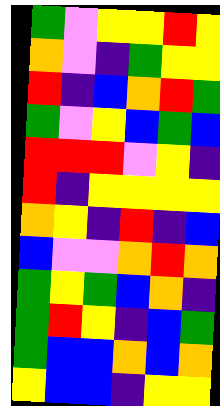[["green", "violet", "yellow", "yellow", "red", "yellow"], ["orange", "violet", "indigo", "green", "yellow", "yellow"], ["red", "indigo", "blue", "orange", "red", "green"], ["green", "violet", "yellow", "blue", "green", "blue"], ["red", "red", "red", "violet", "yellow", "indigo"], ["red", "indigo", "yellow", "yellow", "yellow", "yellow"], ["orange", "yellow", "indigo", "red", "indigo", "blue"], ["blue", "violet", "violet", "orange", "red", "orange"], ["green", "yellow", "green", "blue", "orange", "indigo"], ["green", "red", "yellow", "indigo", "blue", "green"], ["green", "blue", "blue", "orange", "blue", "orange"], ["yellow", "blue", "blue", "indigo", "yellow", "yellow"]]